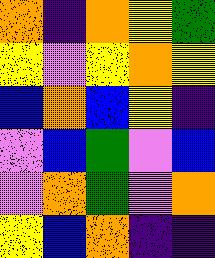[["orange", "indigo", "orange", "yellow", "green"], ["yellow", "violet", "yellow", "orange", "yellow"], ["blue", "orange", "blue", "yellow", "indigo"], ["violet", "blue", "green", "violet", "blue"], ["violet", "orange", "green", "violet", "orange"], ["yellow", "blue", "orange", "indigo", "indigo"]]